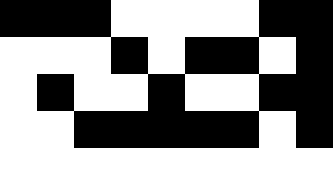[["black", "black", "black", "white", "white", "white", "white", "black", "black"], ["white", "white", "white", "black", "white", "black", "black", "white", "black"], ["white", "black", "white", "white", "black", "white", "white", "black", "black"], ["white", "white", "black", "black", "black", "black", "black", "white", "black"], ["white", "white", "white", "white", "white", "white", "white", "white", "white"]]